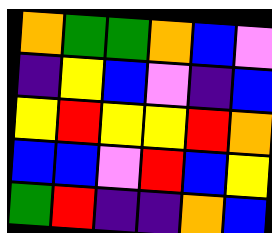[["orange", "green", "green", "orange", "blue", "violet"], ["indigo", "yellow", "blue", "violet", "indigo", "blue"], ["yellow", "red", "yellow", "yellow", "red", "orange"], ["blue", "blue", "violet", "red", "blue", "yellow"], ["green", "red", "indigo", "indigo", "orange", "blue"]]